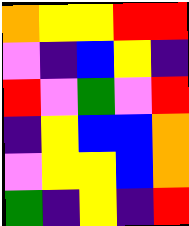[["orange", "yellow", "yellow", "red", "red"], ["violet", "indigo", "blue", "yellow", "indigo"], ["red", "violet", "green", "violet", "red"], ["indigo", "yellow", "blue", "blue", "orange"], ["violet", "yellow", "yellow", "blue", "orange"], ["green", "indigo", "yellow", "indigo", "red"]]